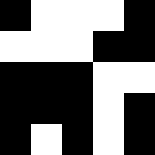[["black", "white", "white", "white", "black"], ["white", "white", "white", "black", "black"], ["black", "black", "black", "white", "white"], ["black", "black", "black", "white", "black"], ["black", "white", "black", "white", "black"]]